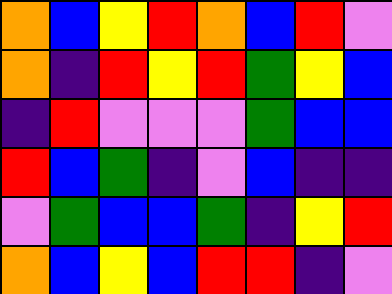[["orange", "blue", "yellow", "red", "orange", "blue", "red", "violet"], ["orange", "indigo", "red", "yellow", "red", "green", "yellow", "blue"], ["indigo", "red", "violet", "violet", "violet", "green", "blue", "blue"], ["red", "blue", "green", "indigo", "violet", "blue", "indigo", "indigo"], ["violet", "green", "blue", "blue", "green", "indigo", "yellow", "red"], ["orange", "blue", "yellow", "blue", "red", "red", "indigo", "violet"]]